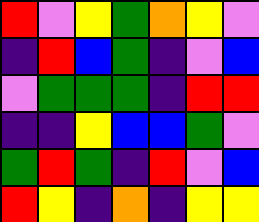[["red", "violet", "yellow", "green", "orange", "yellow", "violet"], ["indigo", "red", "blue", "green", "indigo", "violet", "blue"], ["violet", "green", "green", "green", "indigo", "red", "red"], ["indigo", "indigo", "yellow", "blue", "blue", "green", "violet"], ["green", "red", "green", "indigo", "red", "violet", "blue"], ["red", "yellow", "indigo", "orange", "indigo", "yellow", "yellow"]]